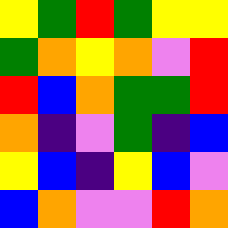[["yellow", "green", "red", "green", "yellow", "yellow"], ["green", "orange", "yellow", "orange", "violet", "red"], ["red", "blue", "orange", "green", "green", "red"], ["orange", "indigo", "violet", "green", "indigo", "blue"], ["yellow", "blue", "indigo", "yellow", "blue", "violet"], ["blue", "orange", "violet", "violet", "red", "orange"]]